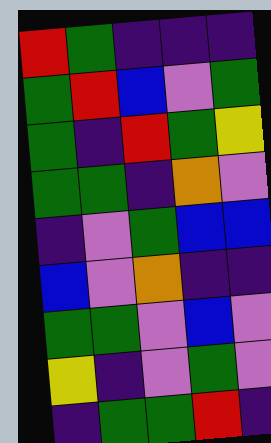[["red", "green", "indigo", "indigo", "indigo"], ["green", "red", "blue", "violet", "green"], ["green", "indigo", "red", "green", "yellow"], ["green", "green", "indigo", "orange", "violet"], ["indigo", "violet", "green", "blue", "blue"], ["blue", "violet", "orange", "indigo", "indigo"], ["green", "green", "violet", "blue", "violet"], ["yellow", "indigo", "violet", "green", "violet"], ["indigo", "green", "green", "red", "indigo"]]